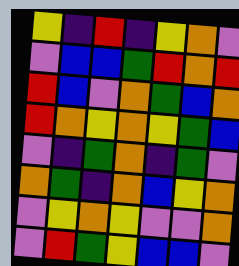[["yellow", "indigo", "red", "indigo", "yellow", "orange", "violet"], ["violet", "blue", "blue", "green", "red", "orange", "red"], ["red", "blue", "violet", "orange", "green", "blue", "orange"], ["red", "orange", "yellow", "orange", "yellow", "green", "blue"], ["violet", "indigo", "green", "orange", "indigo", "green", "violet"], ["orange", "green", "indigo", "orange", "blue", "yellow", "orange"], ["violet", "yellow", "orange", "yellow", "violet", "violet", "orange"], ["violet", "red", "green", "yellow", "blue", "blue", "violet"]]